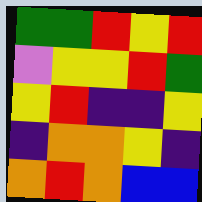[["green", "green", "red", "yellow", "red"], ["violet", "yellow", "yellow", "red", "green"], ["yellow", "red", "indigo", "indigo", "yellow"], ["indigo", "orange", "orange", "yellow", "indigo"], ["orange", "red", "orange", "blue", "blue"]]